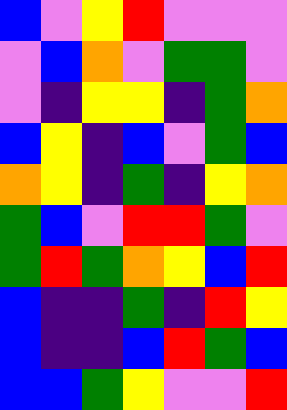[["blue", "violet", "yellow", "red", "violet", "violet", "violet"], ["violet", "blue", "orange", "violet", "green", "green", "violet"], ["violet", "indigo", "yellow", "yellow", "indigo", "green", "orange"], ["blue", "yellow", "indigo", "blue", "violet", "green", "blue"], ["orange", "yellow", "indigo", "green", "indigo", "yellow", "orange"], ["green", "blue", "violet", "red", "red", "green", "violet"], ["green", "red", "green", "orange", "yellow", "blue", "red"], ["blue", "indigo", "indigo", "green", "indigo", "red", "yellow"], ["blue", "indigo", "indigo", "blue", "red", "green", "blue"], ["blue", "blue", "green", "yellow", "violet", "violet", "red"]]